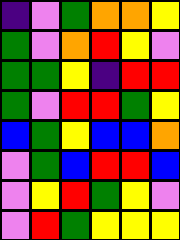[["indigo", "violet", "green", "orange", "orange", "yellow"], ["green", "violet", "orange", "red", "yellow", "violet"], ["green", "green", "yellow", "indigo", "red", "red"], ["green", "violet", "red", "red", "green", "yellow"], ["blue", "green", "yellow", "blue", "blue", "orange"], ["violet", "green", "blue", "red", "red", "blue"], ["violet", "yellow", "red", "green", "yellow", "violet"], ["violet", "red", "green", "yellow", "yellow", "yellow"]]